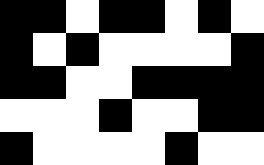[["black", "black", "white", "black", "black", "white", "black", "white"], ["black", "white", "black", "white", "white", "white", "white", "black"], ["black", "black", "white", "white", "black", "black", "black", "black"], ["white", "white", "white", "black", "white", "white", "black", "black"], ["black", "white", "white", "white", "white", "black", "white", "white"]]